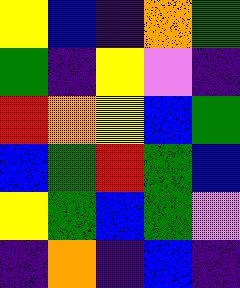[["yellow", "blue", "indigo", "orange", "green"], ["green", "indigo", "yellow", "violet", "indigo"], ["red", "orange", "yellow", "blue", "green"], ["blue", "green", "red", "green", "blue"], ["yellow", "green", "blue", "green", "violet"], ["indigo", "orange", "indigo", "blue", "indigo"]]